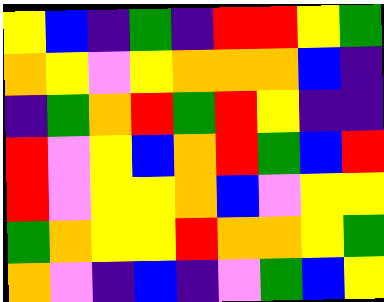[["yellow", "blue", "indigo", "green", "indigo", "red", "red", "yellow", "green"], ["orange", "yellow", "violet", "yellow", "orange", "orange", "orange", "blue", "indigo"], ["indigo", "green", "orange", "red", "green", "red", "yellow", "indigo", "indigo"], ["red", "violet", "yellow", "blue", "orange", "red", "green", "blue", "red"], ["red", "violet", "yellow", "yellow", "orange", "blue", "violet", "yellow", "yellow"], ["green", "orange", "yellow", "yellow", "red", "orange", "orange", "yellow", "green"], ["orange", "violet", "indigo", "blue", "indigo", "violet", "green", "blue", "yellow"]]